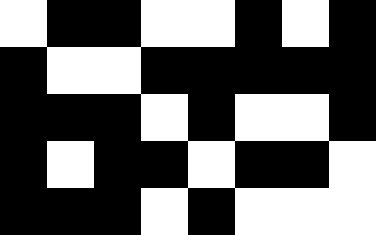[["white", "black", "black", "white", "white", "black", "white", "black"], ["black", "white", "white", "black", "black", "black", "black", "black"], ["black", "black", "black", "white", "black", "white", "white", "black"], ["black", "white", "black", "black", "white", "black", "black", "white"], ["black", "black", "black", "white", "black", "white", "white", "white"]]